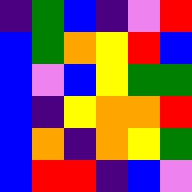[["indigo", "green", "blue", "indigo", "violet", "red"], ["blue", "green", "orange", "yellow", "red", "blue"], ["blue", "violet", "blue", "yellow", "green", "green"], ["blue", "indigo", "yellow", "orange", "orange", "red"], ["blue", "orange", "indigo", "orange", "yellow", "green"], ["blue", "red", "red", "indigo", "blue", "violet"]]